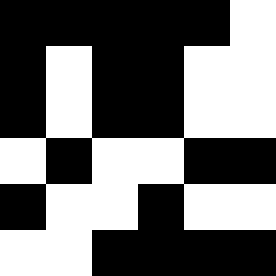[["black", "black", "black", "black", "black", "white"], ["black", "white", "black", "black", "white", "white"], ["black", "white", "black", "black", "white", "white"], ["white", "black", "white", "white", "black", "black"], ["black", "white", "white", "black", "white", "white"], ["white", "white", "black", "black", "black", "black"]]